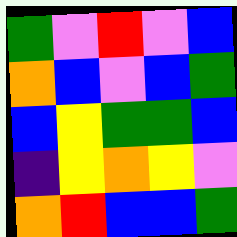[["green", "violet", "red", "violet", "blue"], ["orange", "blue", "violet", "blue", "green"], ["blue", "yellow", "green", "green", "blue"], ["indigo", "yellow", "orange", "yellow", "violet"], ["orange", "red", "blue", "blue", "green"]]